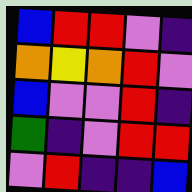[["blue", "red", "red", "violet", "indigo"], ["orange", "yellow", "orange", "red", "violet"], ["blue", "violet", "violet", "red", "indigo"], ["green", "indigo", "violet", "red", "red"], ["violet", "red", "indigo", "indigo", "blue"]]